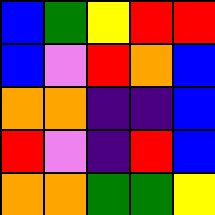[["blue", "green", "yellow", "red", "red"], ["blue", "violet", "red", "orange", "blue"], ["orange", "orange", "indigo", "indigo", "blue"], ["red", "violet", "indigo", "red", "blue"], ["orange", "orange", "green", "green", "yellow"]]